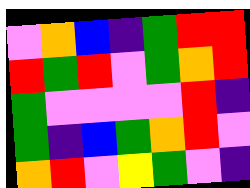[["violet", "orange", "blue", "indigo", "green", "red", "red"], ["red", "green", "red", "violet", "green", "orange", "red"], ["green", "violet", "violet", "violet", "violet", "red", "indigo"], ["green", "indigo", "blue", "green", "orange", "red", "violet"], ["orange", "red", "violet", "yellow", "green", "violet", "indigo"]]